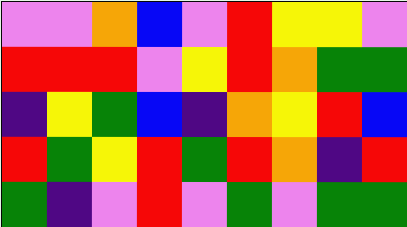[["violet", "violet", "orange", "blue", "violet", "red", "yellow", "yellow", "violet"], ["red", "red", "red", "violet", "yellow", "red", "orange", "green", "green"], ["indigo", "yellow", "green", "blue", "indigo", "orange", "yellow", "red", "blue"], ["red", "green", "yellow", "red", "green", "red", "orange", "indigo", "red"], ["green", "indigo", "violet", "red", "violet", "green", "violet", "green", "green"]]